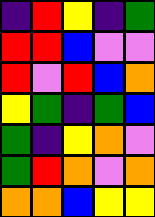[["indigo", "red", "yellow", "indigo", "green"], ["red", "red", "blue", "violet", "violet"], ["red", "violet", "red", "blue", "orange"], ["yellow", "green", "indigo", "green", "blue"], ["green", "indigo", "yellow", "orange", "violet"], ["green", "red", "orange", "violet", "orange"], ["orange", "orange", "blue", "yellow", "yellow"]]